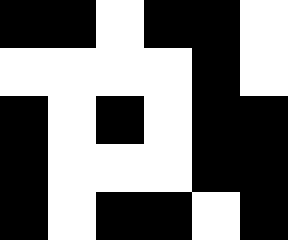[["black", "black", "white", "black", "black", "white"], ["white", "white", "white", "white", "black", "white"], ["black", "white", "black", "white", "black", "black"], ["black", "white", "white", "white", "black", "black"], ["black", "white", "black", "black", "white", "black"]]